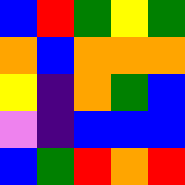[["blue", "red", "green", "yellow", "green"], ["orange", "blue", "orange", "orange", "orange"], ["yellow", "indigo", "orange", "green", "blue"], ["violet", "indigo", "blue", "blue", "blue"], ["blue", "green", "red", "orange", "red"]]